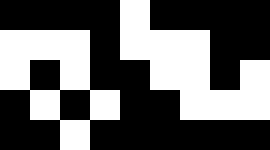[["black", "black", "black", "black", "white", "black", "black", "black", "black"], ["white", "white", "white", "black", "white", "white", "white", "black", "black"], ["white", "black", "white", "black", "black", "white", "white", "black", "white"], ["black", "white", "black", "white", "black", "black", "white", "white", "white"], ["black", "black", "white", "black", "black", "black", "black", "black", "black"]]